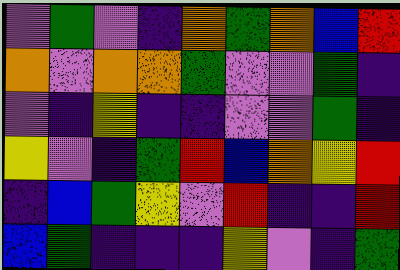[["violet", "green", "violet", "indigo", "orange", "green", "orange", "blue", "red"], ["orange", "violet", "orange", "orange", "green", "violet", "violet", "green", "indigo"], ["violet", "indigo", "yellow", "indigo", "indigo", "violet", "violet", "green", "indigo"], ["yellow", "violet", "indigo", "green", "red", "blue", "orange", "yellow", "red"], ["indigo", "blue", "green", "yellow", "violet", "red", "indigo", "indigo", "red"], ["blue", "green", "indigo", "indigo", "indigo", "yellow", "violet", "indigo", "green"]]